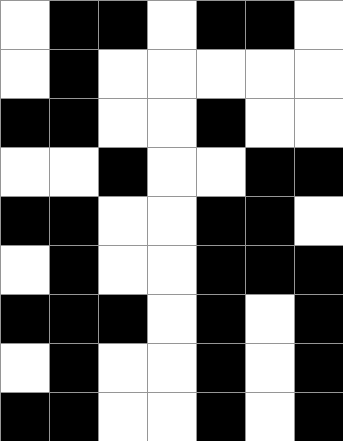[["white", "black", "black", "white", "black", "black", "white"], ["white", "black", "white", "white", "white", "white", "white"], ["black", "black", "white", "white", "black", "white", "white"], ["white", "white", "black", "white", "white", "black", "black"], ["black", "black", "white", "white", "black", "black", "white"], ["white", "black", "white", "white", "black", "black", "black"], ["black", "black", "black", "white", "black", "white", "black"], ["white", "black", "white", "white", "black", "white", "black"], ["black", "black", "white", "white", "black", "white", "black"]]